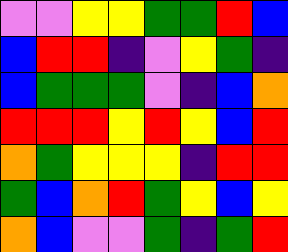[["violet", "violet", "yellow", "yellow", "green", "green", "red", "blue"], ["blue", "red", "red", "indigo", "violet", "yellow", "green", "indigo"], ["blue", "green", "green", "green", "violet", "indigo", "blue", "orange"], ["red", "red", "red", "yellow", "red", "yellow", "blue", "red"], ["orange", "green", "yellow", "yellow", "yellow", "indigo", "red", "red"], ["green", "blue", "orange", "red", "green", "yellow", "blue", "yellow"], ["orange", "blue", "violet", "violet", "green", "indigo", "green", "red"]]